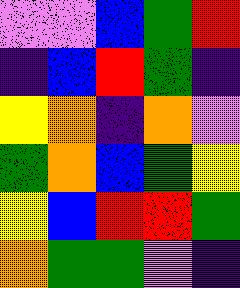[["violet", "violet", "blue", "green", "red"], ["indigo", "blue", "red", "green", "indigo"], ["yellow", "orange", "indigo", "orange", "violet"], ["green", "orange", "blue", "green", "yellow"], ["yellow", "blue", "red", "red", "green"], ["orange", "green", "green", "violet", "indigo"]]